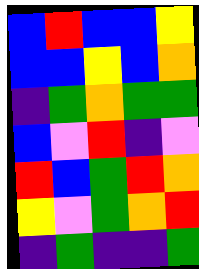[["blue", "red", "blue", "blue", "yellow"], ["blue", "blue", "yellow", "blue", "orange"], ["indigo", "green", "orange", "green", "green"], ["blue", "violet", "red", "indigo", "violet"], ["red", "blue", "green", "red", "orange"], ["yellow", "violet", "green", "orange", "red"], ["indigo", "green", "indigo", "indigo", "green"]]